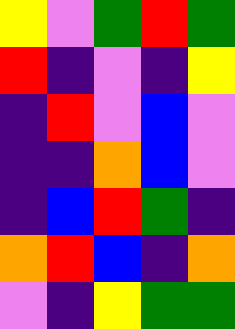[["yellow", "violet", "green", "red", "green"], ["red", "indigo", "violet", "indigo", "yellow"], ["indigo", "red", "violet", "blue", "violet"], ["indigo", "indigo", "orange", "blue", "violet"], ["indigo", "blue", "red", "green", "indigo"], ["orange", "red", "blue", "indigo", "orange"], ["violet", "indigo", "yellow", "green", "green"]]